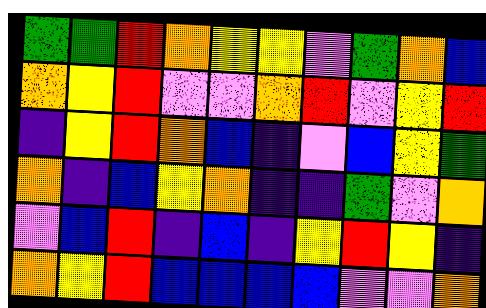[["green", "green", "red", "orange", "yellow", "yellow", "violet", "green", "orange", "blue"], ["orange", "yellow", "red", "violet", "violet", "orange", "red", "violet", "yellow", "red"], ["indigo", "yellow", "red", "orange", "blue", "indigo", "violet", "blue", "yellow", "green"], ["orange", "indigo", "blue", "yellow", "orange", "indigo", "indigo", "green", "violet", "orange"], ["violet", "blue", "red", "indigo", "blue", "indigo", "yellow", "red", "yellow", "indigo"], ["orange", "yellow", "red", "blue", "blue", "blue", "blue", "violet", "violet", "orange"]]